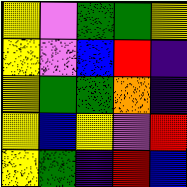[["yellow", "violet", "green", "green", "yellow"], ["yellow", "violet", "blue", "red", "indigo"], ["yellow", "green", "green", "orange", "indigo"], ["yellow", "blue", "yellow", "violet", "red"], ["yellow", "green", "indigo", "red", "blue"]]